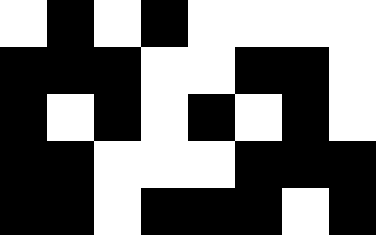[["white", "black", "white", "black", "white", "white", "white", "white"], ["black", "black", "black", "white", "white", "black", "black", "white"], ["black", "white", "black", "white", "black", "white", "black", "white"], ["black", "black", "white", "white", "white", "black", "black", "black"], ["black", "black", "white", "black", "black", "black", "white", "black"]]